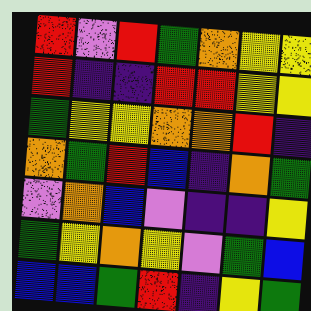[["red", "violet", "red", "green", "orange", "yellow", "yellow"], ["red", "indigo", "indigo", "red", "red", "yellow", "yellow"], ["green", "yellow", "yellow", "orange", "orange", "red", "indigo"], ["orange", "green", "red", "blue", "indigo", "orange", "green"], ["violet", "orange", "blue", "violet", "indigo", "indigo", "yellow"], ["green", "yellow", "orange", "yellow", "violet", "green", "blue"], ["blue", "blue", "green", "red", "indigo", "yellow", "green"]]